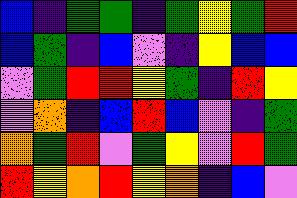[["blue", "indigo", "green", "green", "indigo", "green", "yellow", "green", "red"], ["blue", "green", "indigo", "blue", "violet", "indigo", "yellow", "blue", "blue"], ["violet", "green", "red", "red", "yellow", "green", "indigo", "red", "yellow"], ["violet", "orange", "indigo", "blue", "red", "blue", "violet", "indigo", "green"], ["orange", "green", "red", "violet", "green", "yellow", "violet", "red", "green"], ["red", "yellow", "orange", "red", "yellow", "orange", "indigo", "blue", "violet"]]